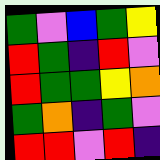[["green", "violet", "blue", "green", "yellow"], ["red", "green", "indigo", "red", "violet"], ["red", "green", "green", "yellow", "orange"], ["green", "orange", "indigo", "green", "violet"], ["red", "red", "violet", "red", "indigo"]]